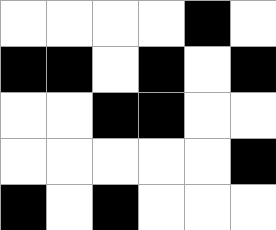[["white", "white", "white", "white", "black", "white"], ["black", "black", "white", "black", "white", "black"], ["white", "white", "black", "black", "white", "white"], ["white", "white", "white", "white", "white", "black"], ["black", "white", "black", "white", "white", "white"]]